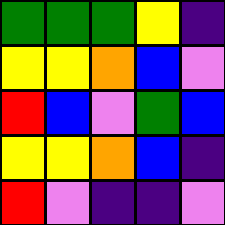[["green", "green", "green", "yellow", "indigo"], ["yellow", "yellow", "orange", "blue", "violet"], ["red", "blue", "violet", "green", "blue"], ["yellow", "yellow", "orange", "blue", "indigo"], ["red", "violet", "indigo", "indigo", "violet"]]